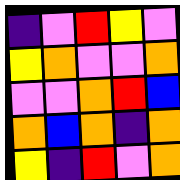[["indigo", "violet", "red", "yellow", "violet"], ["yellow", "orange", "violet", "violet", "orange"], ["violet", "violet", "orange", "red", "blue"], ["orange", "blue", "orange", "indigo", "orange"], ["yellow", "indigo", "red", "violet", "orange"]]